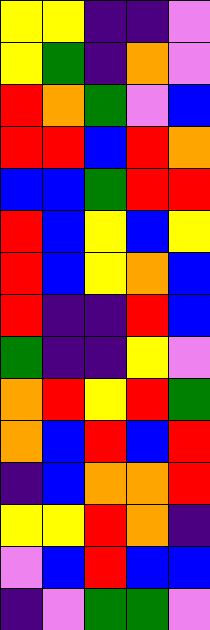[["yellow", "yellow", "indigo", "indigo", "violet"], ["yellow", "green", "indigo", "orange", "violet"], ["red", "orange", "green", "violet", "blue"], ["red", "red", "blue", "red", "orange"], ["blue", "blue", "green", "red", "red"], ["red", "blue", "yellow", "blue", "yellow"], ["red", "blue", "yellow", "orange", "blue"], ["red", "indigo", "indigo", "red", "blue"], ["green", "indigo", "indigo", "yellow", "violet"], ["orange", "red", "yellow", "red", "green"], ["orange", "blue", "red", "blue", "red"], ["indigo", "blue", "orange", "orange", "red"], ["yellow", "yellow", "red", "orange", "indigo"], ["violet", "blue", "red", "blue", "blue"], ["indigo", "violet", "green", "green", "violet"]]